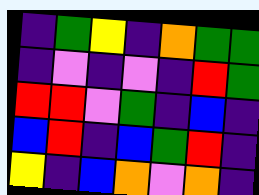[["indigo", "green", "yellow", "indigo", "orange", "green", "green"], ["indigo", "violet", "indigo", "violet", "indigo", "red", "green"], ["red", "red", "violet", "green", "indigo", "blue", "indigo"], ["blue", "red", "indigo", "blue", "green", "red", "indigo"], ["yellow", "indigo", "blue", "orange", "violet", "orange", "indigo"]]